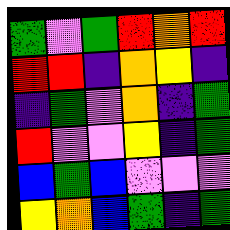[["green", "violet", "green", "red", "orange", "red"], ["red", "red", "indigo", "orange", "yellow", "indigo"], ["indigo", "green", "violet", "orange", "indigo", "green"], ["red", "violet", "violet", "yellow", "indigo", "green"], ["blue", "green", "blue", "violet", "violet", "violet"], ["yellow", "orange", "blue", "green", "indigo", "green"]]